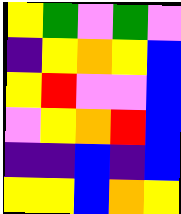[["yellow", "green", "violet", "green", "violet"], ["indigo", "yellow", "orange", "yellow", "blue"], ["yellow", "red", "violet", "violet", "blue"], ["violet", "yellow", "orange", "red", "blue"], ["indigo", "indigo", "blue", "indigo", "blue"], ["yellow", "yellow", "blue", "orange", "yellow"]]